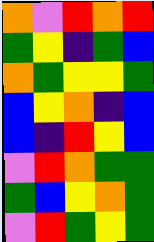[["orange", "violet", "red", "orange", "red"], ["green", "yellow", "indigo", "green", "blue"], ["orange", "green", "yellow", "yellow", "green"], ["blue", "yellow", "orange", "indigo", "blue"], ["blue", "indigo", "red", "yellow", "blue"], ["violet", "red", "orange", "green", "green"], ["green", "blue", "yellow", "orange", "green"], ["violet", "red", "green", "yellow", "green"]]